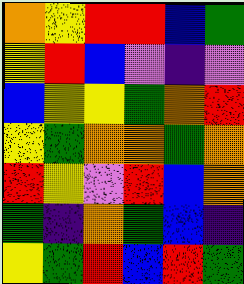[["orange", "yellow", "red", "red", "blue", "green"], ["yellow", "red", "blue", "violet", "indigo", "violet"], ["blue", "yellow", "yellow", "green", "orange", "red"], ["yellow", "green", "orange", "orange", "green", "orange"], ["red", "yellow", "violet", "red", "blue", "orange"], ["green", "indigo", "orange", "green", "blue", "indigo"], ["yellow", "green", "red", "blue", "red", "green"]]